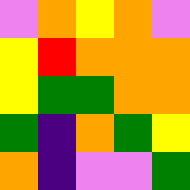[["violet", "orange", "yellow", "orange", "violet"], ["yellow", "red", "orange", "orange", "orange"], ["yellow", "green", "green", "orange", "orange"], ["green", "indigo", "orange", "green", "yellow"], ["orange", "indigo", "violet", "violet", "green"]]